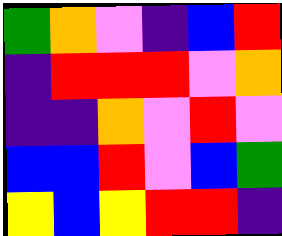[["green", "orange", "violet", "indigo", "blue", "red"], ["indigo", "red", "red", "red", "violet", "orange"], ["indigo", "indigo", "orange", "violet", "red", "violet"], ["blue", "blue", "red", "violet", "blue", "green"], ["yellow", "blue", "yellow", "red", "red", "indigo"]]